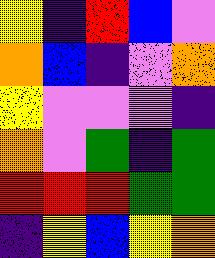[["yellow", "indigo", "red", "blue", "violet"], ["orange", "blue", "indigo", "violet", "orange"], ["yellow", "violet", "violet", "violet", "indigo"], ["orange", "violet", "green", "indigo", "green"], ["red", "red", "red", "green", "green"], ["indigo", "yellow", "blue", "yellow", "orange"]]